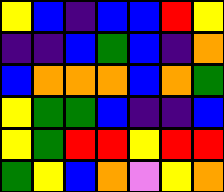[["yellow", "blue", "indigo", "blue", "blue", "red", "yellow"], ["indigo", "indigo", "blue", "green", "blue", "indigo", "orange"], ["blue", "orange", "orange", "orange", "blue", "orange", "green"], ["yellow", "green", "green", "blue", "indigo", "indigo", "blue"], ["yellow", "green", "red", "red", "yellow", "red", "red"], ["green", "yellow", "blue", "orange", "violet", "yellow", "orange"]]